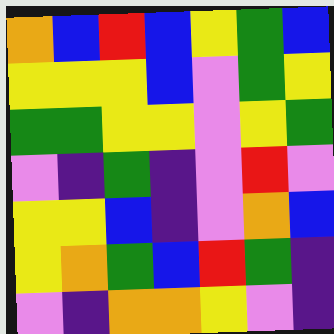[["orange", "blue", "red", "blue", "yellow", "green", "blue"], ["yellow", "yellow", "yellow", "blue", "violet", "green", "yellow"], ["green", "green", "yellow", "yellow", "violet", "yellow", "green"], ["violet", "indigo", "green", "indigo", "violet", "red", "violet"], ["yellow", "yellow", "blue", "indigo", "violet", "orange", "blue"], ["yellow", "orange", "green", "blue", "red", "green", "indigo"], ["violet", "indigo", "orange", "orange", "yellow", "violet", "indigo"]]